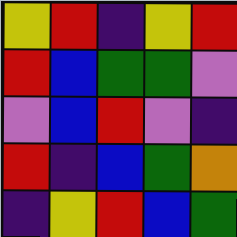[["yellow", "red", "indigo", "yellow", "red"], ["red", "blue", "green", "green", "violet"], ["violet", "blue", "red", "violet", "indigo"], ["red", "indigo", "blue", "green", "orange"], ["indigo", "yellow", "red", "blue", "green"]]